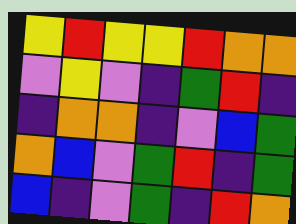[["yellow", "red", "yellow", "yellow", "red", "orange", "orange"], ["violet", "yellow", "violet", "indigo", "green", "red", "indigo"], ["indigo", "orange", "orange", "indigo", "violet", "blue", "green"], ["orange", "blue", "violet", "green", "red", "indigo", "green"], ["blue", "indigo", "violet", "green", "indigo", "red", "orange"]]